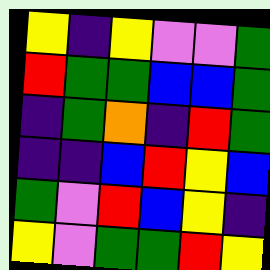[["yellow", "indigo", "yellow", "violet", "violet", "green"], ["red", "green", "green", "blue", "blue", "green"], ["indigo", "green", "orange", "indigo", "red", "green"], ["indigo", "indigo", "blue", "red", "yellow", "blue"], ["green", "violet", "red", "blue", "yellow", "indigo"], ["yellow", "violet", "green", "green", "red", "yellow"]]